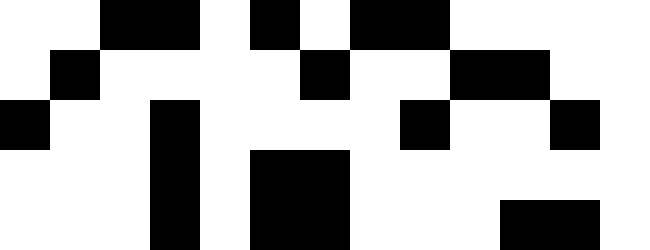[["white", "white", "black", "black", "white", "black", "white", "black", "black", "white", "white", "white", "white"], ["white", "black", "white", "white", "white", "white", "black", "white", "white", "black", "black", "white", "white"], ["black", "white", "white", "black", "white", "white", "white", "white", "black", "white", "white", "black", "white"], ["white", "white", "white", "black", "white", "black", "black", "white", "white", "white", "white", "white", "white"], ["white", "white", "white", "black", "white", "black", "black", "white", "white", "white", "black", "black", "white"]]